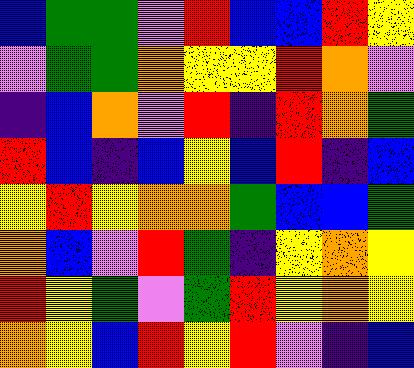[["blue", "green", "green", "violet", "red", "blue", "blue", "red", "yellow"], ["violet", "green", "green", "orange", "yellow", "yellow", "red", "orange", "violet"], ["indigo", "blue", "orange", "violet", "red", "indigo", "red", "orange", "green"], ["red", "blue", "indigo", "blue", "yellow", "blue", "red", "indigo", "blue"], ["yellow", "red", "yellow", "orange", "orange", "green", "blue", "blue", "green"], ["orange", "blue", "violet", "red", "green", "indigo", "yellow", "orange", "yellow"], ["red", "yellow", "green", "violet", "green", "red", "yellow", "orange", "yellow"], ["orange", "yellow", "blue", "red", "yellow", "red", "violet", "indigo", "blue"]]